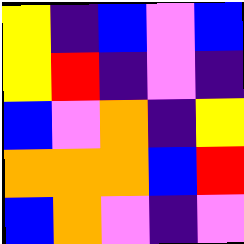[["yellow", "indigo", "blue", "violet", "blue"], ["yellow", "red", "indigo", "violet", "indigo"], ["blue", "violet", "orange", "indigo", "yellow"], ["orange", "orange", "orange", "blue", "red"], ["blue", "orange", "violet", "indigo", "violet"]]